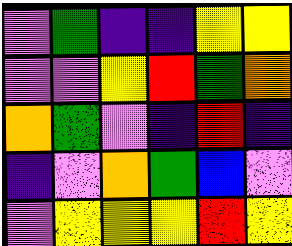[["violet", "green", "indigo", "indigo", "yellow", "yellow"], ["violet", "violet", "yellow", "red", "green", "orange"], ["orange", "green", "violet", "indigo", "red", "indigo"], ["indigo", "violet", "orange", "green", "blue", "violet"], ["violet", "yellow", "yellow", "yellow", "red", "yellow"]]